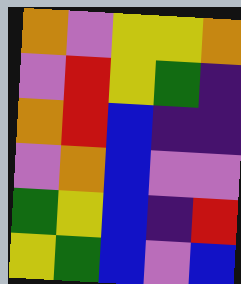[["orange", "violet", "yellow", "yellow", "orange"], ["violet", "red", "yellow", "green", "indigo"], ["orange", "red", "blue", "indigo", "indigo"], ["violet", "orange", "blue", "violet", "violet"], ["green", "yellow", "blue", "indigo", "red"], ["yellow", "green", "blue", "violet", "blue"]]